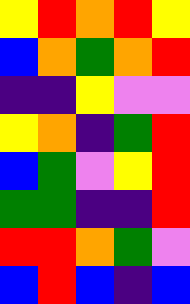[["yellow", "red", "orange", "red", "yellow"], ["blue", "orange", "green", "orange", "red"], ["indigo", "indigo", "yellow", "violet", "violet"], ["yellow", "orange", "indigo", "green", "red"], ["blue", "green", "violet", "yellow", "red"], ["green", "green", "indigo", "indigo", "red"], ["red", "red", "orange", "green", "violet"], ["blue", "red", "blue", "indigo", "blue"]]